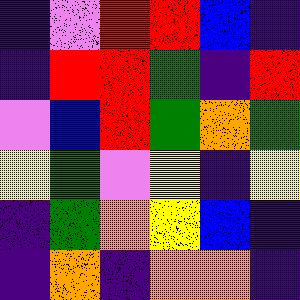[["indigo", "violet", "red", "red", "blue", "indigo"], ["indigo", "red", "red", "green", "indigo", "red"], ["violet", "blue", "red", "green", "orange", "green"], ["yellow", "green", "violet", "yellow", "indigo", "yellow"], ["indigo", "green", "orange", "yellow", "blue", "indigo"], ["indigo", "orange", "indigo", "orange", "orange", "indigo"]]